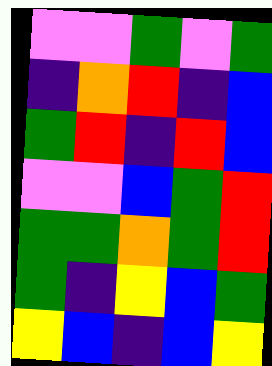[["violet", "violet", "green", "violet", "green"], ["indigo", "orange", "red", "indigo", "blue"], ["green", "red", "indigo", "red", "blue"], ["violet", "violet", "blue", "green", "red"], ["green", "green", "orange", "green", "red"], ["green", "indigo", "yellow", "blue", "green"], ["yellow", "blue", "indigo", "blue", "yellow"]]